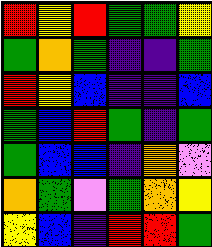[["red", "yellow", "red", "green", "green", "yellow"], ["green", "orange", "green", "indigo", "indigo", "green"], ["red", "yellow", "blue", "indigo", "indigo", "blue"], ["green", "blue", "red", "green", "indigo", "green"], ["green", "blue", "blue", "indigo", "orange", "violet"], ["orange", "green", "violet", "green", "orange", "yellow"], ["yellow", "blue", "indigo", "red", "red", "green"]]